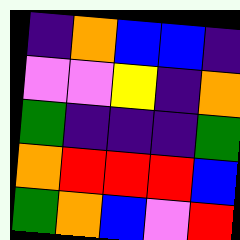[["indigo", "orange", "blue", "blue", "indigo"], ["violet", "violet", "yellow", "indigo", "orange"], ["green", "indigo", "indigo", "indigo", "green"], ["orange", "red", "red", "red", "blue"], ["green", "orange", "blue", "violet", "red"]]